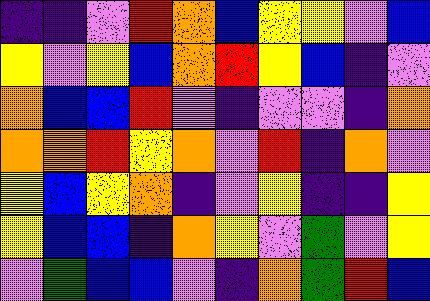[["indigo", "indigo", "violet", "red", "orange", "blue", "yellow", "yellow", "violet", "blue"], ["yellow", "violet", "yellow", "blue", "orange", "red", "yellow", "blue", "indigo", "violet"], ["orange", "blue", "blue", "red", "violet", "indigo", "violet", "violet", "indigo", "orange"], ["orange", "orange", "red", "yellow", "orange", "violet", "red", "indigo", "orange", "violet"], ["yellow", "blue", "yellow", "orange", "indigo", "violet", "yellow", "indigo", "indigo", "yellow"], ["yellow", "blue", "blue", "indigo", "orange", "yellow", "violet", "green", "violet", "yellow"], ["violet", "green", "blue", "blue", "violet", "indigo", "orange", "green", "red", "blue"]]